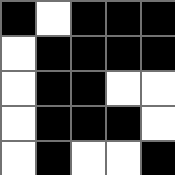[["black", "white", "black", "black", "black"], ["white", "black", "black", "black", "black"], ["white", "black", "black", "white", "white"], ["white", "black", "black", "black", "white"], ["white", "black", "white", "white", "black"]]